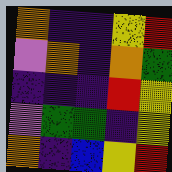[["orange", "indigo", "indigo", "yellow", "red"], ["violet", "orange", "indigo", "orange", "green"], ["indigo", "indigo", "indigo", "red", "yellow"], ["violet", "green", "green", "indigo", "yellow"], ["orange", "indigo", "blue", "yellow", "red"]]